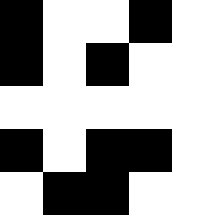[["black", "white", "white", "black", "white"], ["black", "white", "black", "white", "white"], ["white", "white", "white", "white", "white"], ["black", "white", "black", "black", "white"], ["white", "black", "black", "white", "white"]]